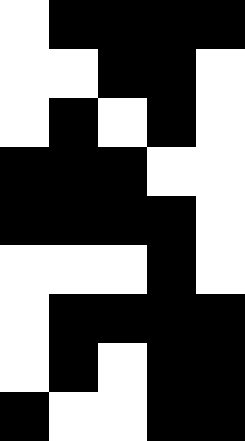[["white", "black", "black", "black", "black"], ["white", "white", "black", "black", "white"], ["white", "black", "white", "black", "white"], ["black", "black", "black", "white", "white"], ["black", "black", "black", "black", "white"], ["white", "white", "white", "black", "white"], ["white", "black", "black", "black", "black"], ["white", "black", "white", "black", "black"], ["black", "white", "white", "black", "black"]]